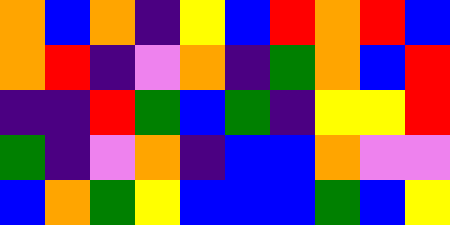[["orange", "blue", "orange", "indigo", "yellow", "blue", "red", "orange", "red", "blue"], ["orange", "red", "indigo", "violet", "orange", "indigo", "green", "orange", "blue", "red"], ["indigo", "indigo", "red", "green", "blue", "green", "indigo", "yellow", "yellow", "red"], ["green", "indigo", "violet", "orange", "indigo", "blue", "blue", "orange", "violet", "violet"], ["blue", "orange", "green", "yellow", "blue", "blue", "blue", "green", "blue", "yellow"]]